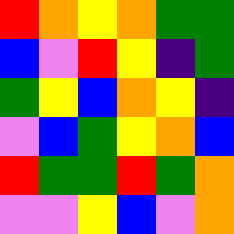[["red", "orange", "yellow", "orange", "green", "green"], ["blue", "violet", "red", "yellow", "indigo", "green"], ["green", "yellow", "blue", "orange", "yellow", "indigo"], ["violet", "blue", "green", "yellow", "orange", "blue"], ["red", "green", "green", "red", "green", "orange"], ["violet", "violet", "yellow", "blue", "violet", "orange"]]